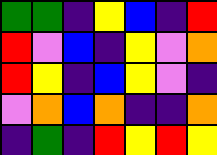[["green", "green", "indigo", "yellow", "blue", "indigo", "red"], ["red", "violet", "blue", "indigo", "yellow", "violet", "orange"], ["red", "yellow", "indigo", "blue", "yellow", "violet", "indigo"], ["violet", "orange", "blue", "orange", "indigo", "indigo", "orange"], ["indigo", "green", "indigo", "red", "yellow", "red", "yellow"]]